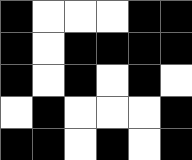[["black", "white", "white", "white", "black", "black"], ["black", "white", "black", "black", "black", "black"], ["black", "white", "black", "white", "black", "white"], ["white", "black", "white", "white", "white", "black"], ["black", "black", "white", "black", "white", "black"]]